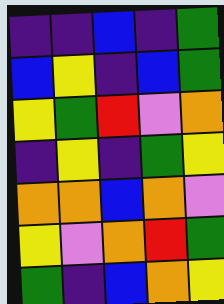[["indigo", "indigo", "blue", "indigo", "green"], ["blue", "yellow", "indigo", "blue", "green"], ["yellow", "green", "red", "violet", "orange"], ["indigo", "yellow", "indigo", "green", "yellow"], ["orange", "orange", "blue", "orange", "violet"], ["yellow", "violet", "orange", "red", "green"], ["green", "indigo", "blue", "orange", "yellow"]]